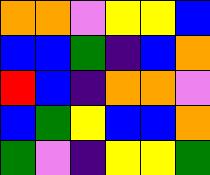[["orange", "orange", "violet", "yellow", "yellow", "blue"], ["blue", "blue", "green", "indigo", "blue", "orange"], ["red", "blue", "indigo", "orange", "orange", "violet"], ["blue", "green", "yellow", "blue", "blue", "orange"], ["green", "violet", "indigo", "yellow", "yellow", "green"]]